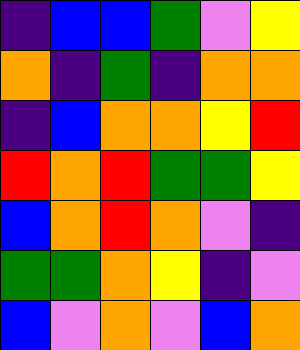[["indigo", "blue", "blue", "green", "violet", "yellow"], ["orange", "indigo", "green", "indigo", "orange", "orange"], ["indigo", "blue", "orange", "orange", "yellow", "red"], ["red", "orange", "red", "green", "green", "yellow"], ["blue", "orange", "red", "orange", "violet", "indigo"], ["green", "green", "orange", "yellow", "indigo", "violet"], ["blue", "violet", "orange", "violet", "blue", "orange"]]